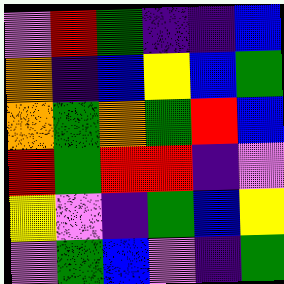[["violet", "red", "green", "indigo", "indigo", "blue"], ["orange", "indigo", "blue", "yellow", "blue", "green"], ["orange", "green", "orange", "green", "red", "blue"], ["red", "green", "red", "red", "indigo", "violet"], ["yellow", "violet", "indigo", "green", "blue", "yellow"], ["violet", "green", "blue", "violet", "indigo", "green"]]